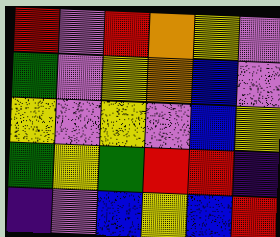[["red", "violet", "red", "orange", "yellow", "violet"], ["green", "violet", "yellow", "orange", "blue", "violet"], ["yellow", "violet", "yellow", "violet", "blue", "yellow"], ["green", "yellow", "green", "red", "red", "indigo"], ["indigo", "violet", "blue", "yellow", "blue", "red"]]